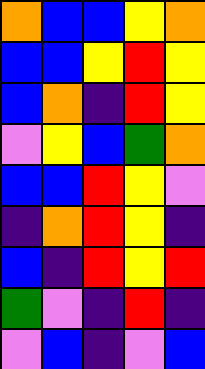[["orange", "blue", "blue", "yellow", "orange"], ["blue", "blue", "yellow", "red", "yellow"], ["blue", "orange", "indigo", "red", "yellow"], ["violet", "yellow", "blue", "green", "orange"], ["blue", "blue", "red", "yellow", "violet"], ["indigo", "orange", "red", "yellow", "indigo"], ["blue", "indigo", "red", "yellow", "red"], ["green", "violet", "indigo", "red", "indigo"], ["violet", "blue", "indigo", "violet", "blue"]]